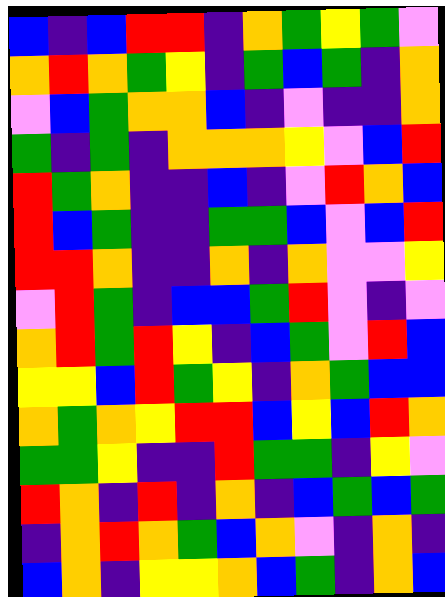[["blue", "indigo", "blue", "red", "red", "indigo", "orange", "green", "yellow", "green", "violet"], ["orange", "red", "orange", "green", "yellow", "indigo", "green", "blue", "green", "indigo", "orange"], ["violet", "blue", "green", "orange", "orange", "blue", "indigo", "violet", "indigo", "indigo", "orange"], ["green", "indigo", "green", "indigo", "orange", "orange", "orange", "yellow", "violet", "blue", "red"], ["red", "green", "orange", "indigo", "indigo", "blue", "indigo", "violet", "red", "orange", "blue"], ["red", "blue", "green", "indigo", "indigo", "green", "green", "blue", "violet", "blue", "red"], ["red", "red", "orange", "indigo", "indigo", "orange", "indigo", "orange", "violet", "violet", "yellow"], ["violet", "red", "green", "indigo", "blue", "blue", "green", "red", "violet", "indigo", "violet"], ["orange", "red", "green", "red", "yellow", "indigo", "blue", "green", "violet", "red", "blue"], ["yellow", "yellow", "blue", "red", "green", "yellow", "indigo", "orange", "green", "blue", "blue"], ["orange", "green", "orange", "yellow", "red", "red", "blue", "yellow", "blue", "red", "orange"], ["green", "green", "yellow", "indigo", "indigo", "red", "green", "green", "indigo", "yellow", "violet"], ["red", "orange", "indigo", "red", "indigo", "orange", "indigo", "blue", "green", "blue", "green"], ["indigo", "orange", "red", "orange", "green", "blue", "orange", "violet", "indigo", "orange", "indigo"], ["blue", "orange", "indigo", "yellow", "yellow", "orange", "blue", "green", "indigo", "orange", "blue"]]